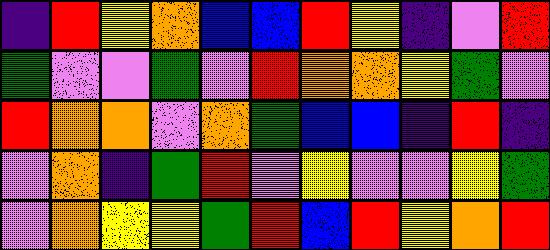[["indigo", "red", "yellow", "orange", "blue", "blue", "red", "yellow", "indigo", "violet", "red"], ["green", "violet", "violet", "green", "violet", "red", "orange", "orange", "yellow", "green", "violet"], ["red", "orange", "orange", "violet", "orange", "green", "blue", "blue", "indigo", "red", "indigo"], ["violet", "orange", "indigo", "green", "red", "violet", "yellow", "violet", "violet", "yellow", "green"], ["violet", "orange", "yellow", "yellow", "green", "red", "blue", "red", "yellow", "orange", "red"]]